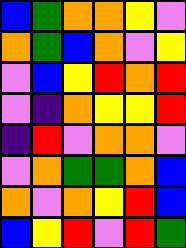[["blue", "green", "orange", "orange", "yellow", "violet"], ["orange", "green", "blue", "orange", "violet", "yellow"], ["violet", "blue", "yellow", "red", "orange", "red"], ["violet", "indigo", "orange", "yellow", "yellow", "red"], ["indigo", "red", "violet", "orange", "orange", "violet"], ["violet", "orange", "green", "green", "orange", "blue"], ["orange", "violet", "orange", "yellow", "red", "blue"], ["blue", "yellow", "red", "violet", "red", "green"]]